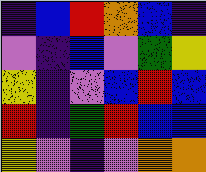[["indigo", "blue", "red", "orange", "blue", "indigo"], ["violet", "indigo", "blue", "violet", "green", "yellow"], ["yellow", "indigo", "violet", "blue", "red", "blue"], ["red", "indigo", "green", "red", "blue", "blue"], ["yellow", "violet", "indigo", "violet", "orange", "orange"]]